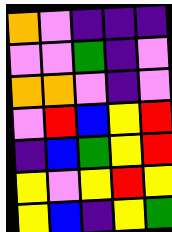[["orange", "violet", "indigo", "indigo", "indigo"], ["violet", "violet", "green", "indigo", "violet"], ["orange", "orange", "violet", "indigo", "violet"], ["violet", "red", "blue", "yellow", "red"], ["indigo", "blue", "green", "yellow", "red"], ["yellow", "violet", "yellow", "red", "yellow"], ["yellow", "blue", "indigo", "yellow", "green"]]